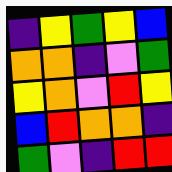[["indigo", "yellow", "green", "yellow", "blue"], ["orange", "orange", "indigo", "violet", "green"], ["yellow", "orange", "violet", "red", "yellow"], ["blue", "red", "orange", "orange", "indigo"], ["green", "violet", "indigo", "red", "red"]]